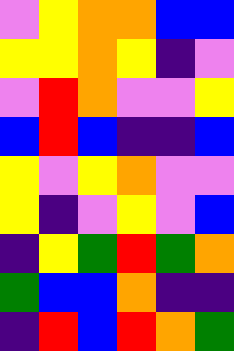[["violet", "yellow", "orange", "orange", "blue", "blue"], ["yellow", "yellow", "orange", "yellow", "indigo", "violet"], ["violet", "red", "orange", "violet", "violet", "yellow"], ["blue", "red", "blue", "indigo", "indigo", "blue"], ["yellow", "violet", "yellow", "orange", "violet", "violet"], ["yellow", "indigo", "violet", "yellow", "violet", "blue"], ["indigo", "yellow", "green", "red", "green", "orange"], ["green", "blue", "blue", "orange", "indigo", "indigo"], ["indigo", "red", "blue", "red", "orange", "green"]]